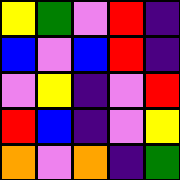[["yellow", "green", "violet", "red", "indigo"], ["blue", "violet", "blue", "red", "indigo"], ["violet", "yellow", "indigo", "violet", "red"], ["red", "blue", "indigo", "violet", "yellow"], ["orange", "violet", "orange", "indigo", "green"]]